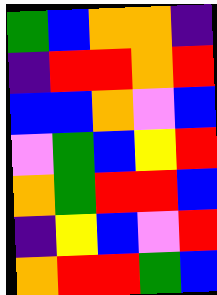[["green", "blue", "orange", "orange", "indigo"], ["indigo", "red", "red", "orange", "red"], ["blue", "blue", "orange", "violet", "blue"], ["violet", "green", "blue", "yellow", "red"], ["orange", "green", "red", "red", "blue"], ["indigo", "yellow", "blue", "violet", "red"], ["orange", "red", "red", "green", "blue"]]